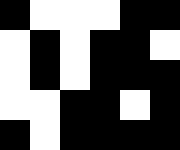[["black", "white", "white", "white", "black", "black"], ["white", "black", "white", "black", "black", "white"], ["white", "black", "white", "black", "black", "black"], ["white", "white", "black", "black", "white", "black"], ["black", "white", "black", "black", "black", "black"]]